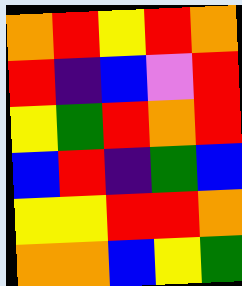[["orange", "red", "yellow", "red", "orange"], ["red", "indigo", "blue", "violet", "red"], ["yellow", "green", "red", "orange", "red"], ["blue", "red", "indigo", "green", "blue"], ["yellow", "yellow", "red", "red", "orange"], ["orange", "orange", "blue", "yellow", "green"]]